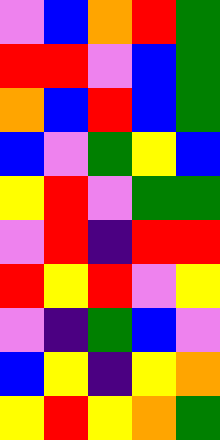[["violet", "blue", "orange", "red", "green"], ["red", "red", "violet", "blue", "green"], ["orange", "blue", "red", "blue", "green"], ["blue", "violet", "green", "yellow", "blue"], ["yellow", "red", "violet", "green", "green"], ["violet", "red", "indigo", "red", "red"], ["red", "yellow", "red", "violet", "yellow"], ["violet", "indigo", "green", "blue", "violet"], ["blue", "yellow", "indigo", "yellow", "orange"], ["yellow", "red", "yellow", "orange", "green"]]